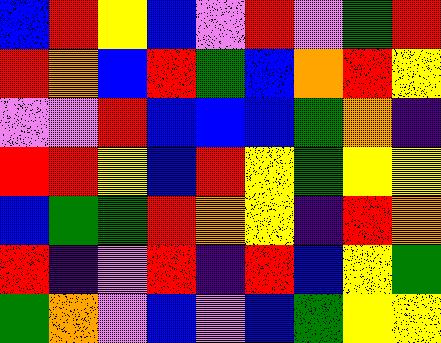[["blue", "red", "yellow", "blue", "violet", "red", "violet", "green", "red"], ["red", "orange", "blue", "red", "green", "blue", "orange", "red", "yellow"], ["violet", "violet", "red", "blue", "blue", "blue", "green", "orange", "indigo"], ["red", "red", "yellow", "blue", "red", "yellow", "green", "yellow", "yellow"], ["blue", "green", "green", "red", "orange", "yellow", "indigo", "red", "orange"], ["red", "indigo", "violet", "red", "indigo", "red", "blue", "yellow", "green"], ["green", "orange", "violet", "blue", "violet", "blue", "green", "yellow", "yellow"]]